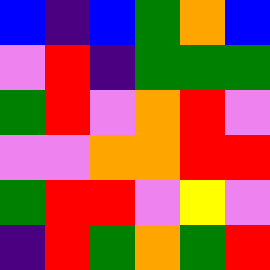[["blue", "indigo", "blue", "green", "orange", "blue"], ["violet", "red", "indigo", "green", "green", "green"], ["green", "red", "violet", "orange", "red", "violet"], ["violet", "violet", "orange", "orange", "red", "red"], ["green", "red", "red", "violet", "yellow", "violet"], ["indigo", "red", "green", "orange", "green", "red"]]